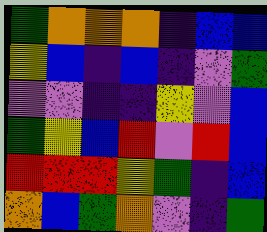[["green", "orange", "orange", "orange", "indigo", "blue", "blue"], ["yellow", "blue", "indigo", "blue", "indigo", "violet", "green"], ["violet", "violet", "indigo", "indigo", "yellow", "violet", "blue"], ["green", "yellow", "blue", "red", "violet", "red", "blue"], ["red", "red", "red", "yellow", "green", "indigo", "blue"], ["orange", "blue", "green", "orange", "violet", "indigo", "green"]]